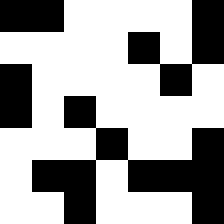[["black", "black", "white", "white", "white", "white", "black"], ["white", "white", "white", "white", "black", "white", "black"], ["black", "white", "white", "white", "white", "black", "white"], ["black", "white", "black", "white", "white", "white", "white"], ["white", "white", "white", "black", "white", "white", "black"], ["white", "black", "black", "white", "black", "black", "black"], ["white", "white", "black", "white", "white", "white", "black"]]